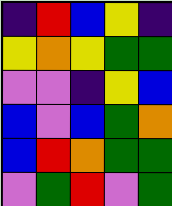[["indigo", "red", "blue", "yellow", "indigo"], ["yellow", "orange", "yellow", "green", "green"], ["violet", "violet", "indigo", "yellow", "blue"], ["blue", "violet", "blue", "green", "orange"], ["blue", "red", "orange", "green", "green"], ["violet", "green", "red", "violet", "green"]]